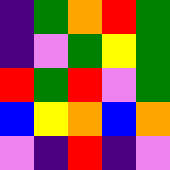[["indigo", "green", "orange", "red", "green"], ["indigo", "violet", "green", "yellow", "green"], ["red", "green", "red", "violet", "green"], ["blue", "yellow", "orange", "blue", "orange"], ["violet", "indigo", "red", "indigo", "violet"]]